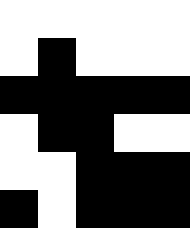[["white", "white", "white", "white", "white"], ["white", "black", "white", "white", "white"], ["black", "black", "black", "black", "black"], ["white", "black", "black", "white", "white"], ["white", "white", "black", "black", "black"], ["black", "white", "black", "black", "black"]]